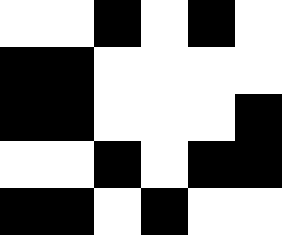[["white", "white", "black", "white", "black", "white"], ["black", "black", "white", "white", "white", "white"], ["black", "black", "white", "white", "white", "black"], ["white", "white", "black", "white", "black", "black"], ["black", "black", "white", "black", "white", "white"]]